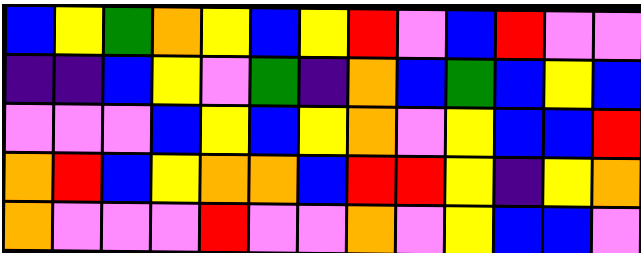[["blue", "yellow", "green", "orange", "yellow", "blue", "yellow", "red", "violet", "blue", "red", "violet", "violet"], ["indigo", "indigo", "blue", "yellow", "violet", "green", "indigo", "orange", "blue", "green", "blue", "yellow", "blue"], ["violet", "violet", "violet", "blue", "yellow", "blue", "yellow", "orange", "violet", "yellow", "blue", "blue", "red"], ["orange", "red", "blue", "yellow", "orange", "orange", "blue", "red", "red", "yellow", "indigo", "yellow", "orange"], ["orange", "violet", "violet", "violet", "red", "violet", "violet", "orange", "violet", "yellow", "blue", "blue", "violet"]]